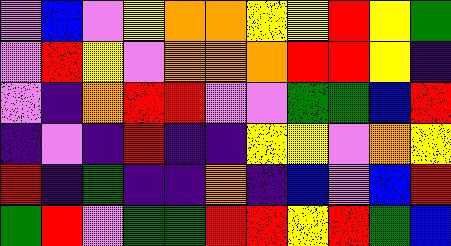[["violet", "blue", "violet", "yellow", "orange", "orange", "yellow", "yellow", "red", "yellow", "green"], ["violet", "red", "yellow", "violet", "orange", "orange", "orange", "red", "red", "yellow", "indigo"], ["violet", "indigo", "orange", "red", "red", "violet", "violet", "green", "green", "blue", "red"], ["indigo", "violet", "indigo", "red", "indigo", "indigo", "yellow", "yellow", "violet", "orange", "yellow"], ["red", "indigo", "green", "indigo", "indigo", "orange", "indigo", "blue", "violet", "blue", "red"], ["green", "red", "violet", "green", "green", "red", "red", "yellow", "red", "green", "blue"]]